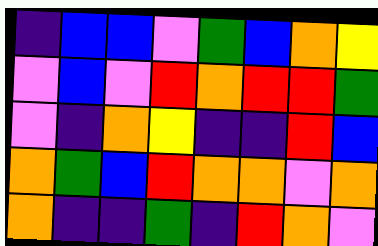[["indigo", "blue", "blue", "violet", "green", "blue", "orange", "yellow"], ["violet", "blue", "violet", "red", "orange", "red", "red", "green"], ["violet", "indigo", "orange", "yellow", "indigo", "indigo", "red", "blue"], ["orange", "green", "blue", "red", "orange", "orange", "violet", "orange"], ["orange", "indigo", "indigo", "green", "indigo", "red", "orange", "violet"]]